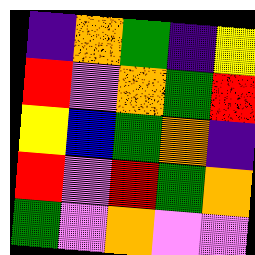[["indigo", "orange", "green", "indigo", "yellow"], ["red", "violet", "orange", "green", "red"], ["yellow", "blue", "green", "orange", "indigo"], ["red", "violet", "red", "green", "orange"], ["green", "violet", "orange", "violet", "violet"]]